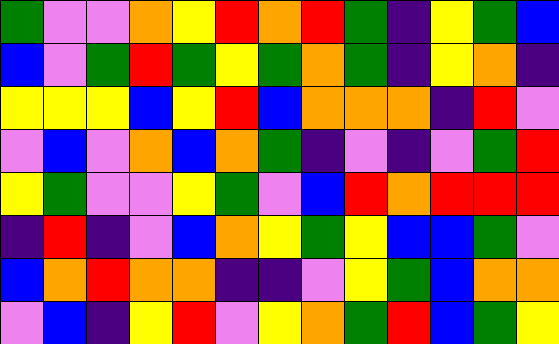[["green", "violet", "violet", "orange", "yellow", "red", "orange", "red", "green", "indigo", "yellow", "green", "blue"], ["blue", "violet", "green", "red", "green", "yellow", "green", "orange", "green", "indigo", "yellow", "orange", "indigo"], ["yellow", "yellow", "yellow", "blue", "yellow", "red", "blue", "orange", "orange", "orange", "indigo", "red", "violet"], ["violet", "blue", "violet", "orange", "blue", "orange", "green", "indigo", "violet", "indigo", "violet", "green", "red"], ["yellow", "green", "violet", "violet", "yellow", "green", "violet", "blue", "red", "orange", "red", "red", "red"], ["indigo", "red", "indigo", "violet", "blue", "orange", "yellow", "green", "yellow", "blue", "blue", "green", "violet"], ["blue", "orange", "red", "orange", "orange", "indigo", "indigo", "violet", "yellow", "green", "blue", "orange", "orange"], ["violet", "blue", "indigo", "yellow", "red", "violet", "yellow", "orange", "green", "red", "blue", "green", "yellow"]]